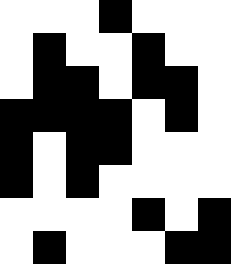[["white", "white", "white", "black", "white", "white", "white"], ["white", "black", "white", "white", "black", "white", "white"], ["white", "black", "black", "white", "black", "black", "white"], ["black", "black", "black", "black", "white", "black", "white"], ["black", "white", "black", "black", "white", "white", "white"], ["black", "white", "black", "white", "white", "white", "white"], ["white", "white", "white", "white", "black", "white", "black"], ["white", "black", "white", "white", "white", "black", "black"]]